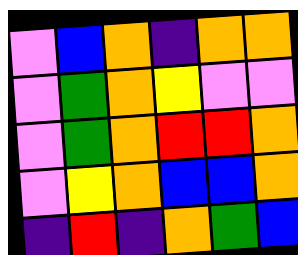[["violet", "blue", "orange", "indigo", "orange", "orange"], ["violet", "green", "orange", "yellow", "violet", "violet"], ["violet", "green", "orange", "red", "red", "orange"], ["violet", "yellow", "orange", "blue", "blue", "orange"], ["indigo", "red", "indigo", "orange", "green", "blue"]]